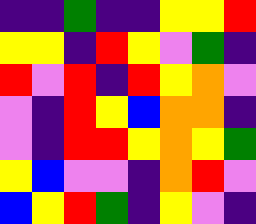[["indigo", "indigo", "green", "indigo", "indigo", "yellow", "yellow", "red"], ["yellow", "yellow", "indigo", "red", "yellow", "violet", "green", "indigo"], ["red", "violet", "red", "indigo", "red", "yellow", "orange", "violet"], ["violet", "indigo", "red", "yellow", "blue", "orange", "orange", "indigo"], ["violet", "indigo", "red", "red", "yellow", "orange", "yellow", "green"], ["yellow", "blue", "violet", "violet", "indigo", "orange", "red", "violet"], ["blue", "yellow", "red", "green", "indigo", "yellow", "violet", "indigo"]]